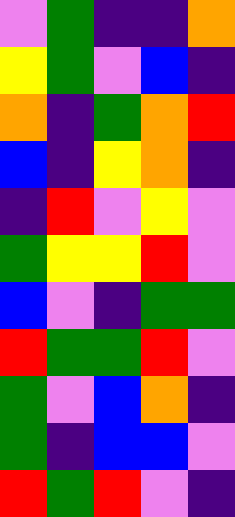[["violet", "green", "indigo", "indigo", "orange"], ["yellow", "green", "violet", "blue", "indigo"], ["orange", "indigo", "green", "orange", "red"], ["blue", "indigo", "yellow", "orange", "indigo"], ["indigo", "red", "violet", "yellow", "violet"], ["green", "yellow", "yellow", "red", "violet"], ["blue", "violet", "indigo", "green", "green"], ["red", "green", "green", "red", "violet"], ["green", "violet", "blue", "orange", "indigo"], ["green", "indigo", "blue", "blue", "violet"], ["red", "green", "red", "violet", "indigo"]]